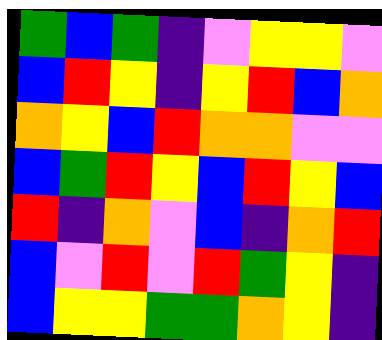[["green", "blue", "green", "indigo", "violet", "yellow", "yellow", "violet"], ["blue", "red", "yellow", "indigo", "yellow", "red", "blue", "orange"], ["orange", "yellow", "blue", "red", "orange", "orange", "violet", "violet"], ["blue", "green", "red", "yellow", "blue", "red", "yellow", "blue"], ["red", "indigo", "orange", "violet", "blue", "indigo", "orange", "red"], ["blue", "violet", "red", "violet", "red", "green", "yellow", "indigo"], ["blue", "yellow", "yellow", "green", "green", "orange", "yellow", "indigo"]]